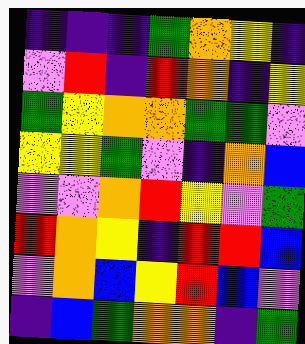[["indigo", "indigo", "indigo", "green", "orange", "yellow", "indigo"], ["violet", "red", "indigo", "red", "orange", "indigo", "yellow"], ["green", "yellow", "orange", "orange", "green", "green", "violet"], ["yellow", "yellow", "green", "violet", "indigo", "orange", "blue"], ["violet", "violet", "orange", "red", "yellow", "violet", "green"], ["red", "orange", "yellow", "indigo", "red", "red", "blue"], ["violet", "orange", "blue", "yellow", "red", "blue", "violet"], ["indigo", "blue", "green", "orange", "orange", "indigo", "green"]]